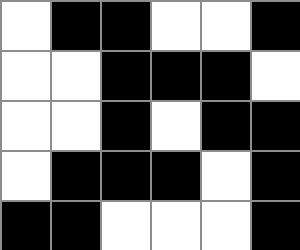[["white", "black", "black", "white", "white", "black"], ["white", "white", "black", "black", "black", "white"], ["white", "white", "black", "white", "black", "black"], ["white", "black", "black", "black", "white", "black"], ["black", "black", "white", "white", "white", "black"]]